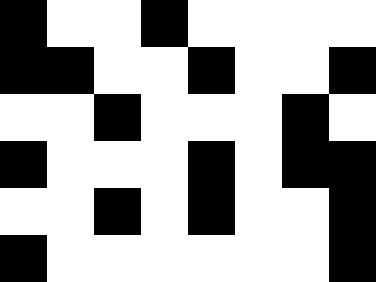[["black", "white", "white", "black", "white", "white", "white", "white"], ["black", "black", "white", "white", "black", "white", "white", "black"], ["white", "white", "black", "white", "white", "white", "black", "white"], ["black", "white", "white", "white", "black", "white", "black", "black"], ["white", "white", "black", "white", "black", "white", "white", "black"], ["black", "white", "white", "white", "white", "white", "white", "black"]]